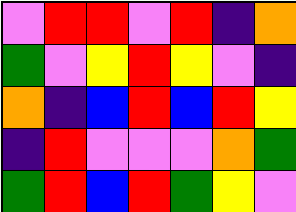[["violet", "red", "red", "violet", "red", "indigo", "orange"], ["green", "violet", "yellow", "red", "yellow", "violet", "indigo"], ["orange", "indigo", "blue", "red", "blue", "red", "yellow"], ["indigo", "red", "violet", "violet", "violet", "orange", "green"], ["green", "red", "blue", "red", "green", "yellow", "violet"]]